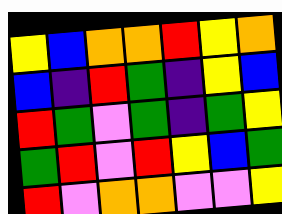[["yellow", "blue", "orange", "orange", "red", "yellow", "orange"], ["blue", "indigo", "red", "green", "indigo", "yellow", "blue"], ["red", "green", "violet", "green", "indigo", "green", "yellow"], ["green", "red", "violet", "red", "yellow", "blue", "green"], ["red", "violet", "orange", "orange", "violet", "violet", "yellow"]]